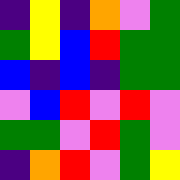[["indigo", "yellow", "indigo", "orange", "violet", "green"], ["green", "yellow", "blue", "red", "green", "green"], ["blue", "indigo", "blue", "indigo", "green", "green"], ["violet", "blue", "red", "violet", "red", "violet"], ["green", "green", "violet", "red", "green", "violet"], ["indigo", "orange", "red", "violet", "green", "yellow"]]